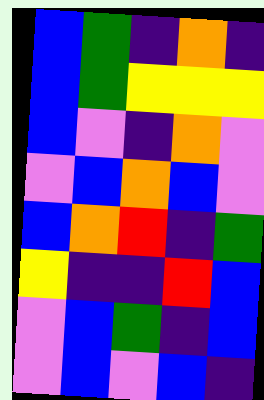[["blue", "green", "indigo", "orange", "indigo"], ["blue", "green", "yellow", "yellow", "yellow"], ["blue", "violet", "indigo", "orange", "violet"], ["violet", "blue", "orange", "blue", "violet"], ["blue", "orange", "red", "indigo", "green"], ["yellow", "indigo", "indigo", "red", "blue"], ["violet", "blue", "green", "indigo", "blue"], ["violet", "blue", "violet", "blue", "indigo"]]